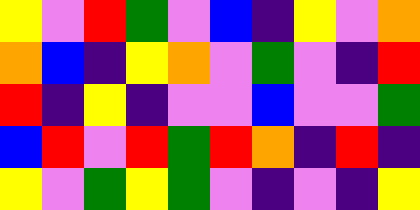[["yellow", "violet", "red", "green", "violet", "blue", "indigo", "yellow", "violet", "orange"], ["orange", "blue", "indigo", "yellow", "orange", "violet", "green", "violet", "indigo", "red"], ["red", "indigo", "yellow", "indigo", "violet", "violet", "blue", "violet", "violet", "green"], ["blue", "red", "violet", "red", "green", "red", "orange", "indigo", "red", "indigo"], ["yellow", "violet", "green", "yellow", "green", "violet", "indigo", "violet", "indigo", "yellow"]]